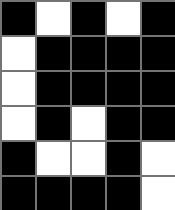[["black", "white", "black", "white", "black"], ["white", "black", "black", "black", "black"], ["white", "black", "black", "black", "black"], ["white", "black", "white", "black", "black"], ["black", "white", "white", "black", "white"], ["black", "black", "black", "black", "white"]]